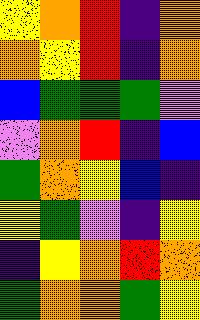[["yellow", "orange", "red", "indigo", "orange"], ["orange", "yellow", "red", "indigo", "orange"], ["blue", "green", "green", "green", "violet"], ["violet", "orange", "red", "indigo", "blue"], ["green", "orange", "yellow", "blue", "indigo"], ["yellow", "green", "violet", "indigo", "yellow"], ["indigo", "yellow", "orange", "red", "orange"], ["green", "orange", "orange", "green", "yellow"]]